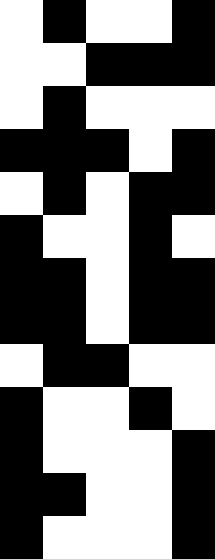[["white", "black", "white", "white", "black"], ["white", "white", "black", "black", "black"], ["white", "black", "white", "white", "white"], ["black", "black", "black", "white", "black"], ["white", "black", "white", "black", "black"], ["black", "white", "white", "black", "white"], ["black", "black", "white", "black", "black"], ["black", "black", "white", "black", "black"], ["white", "black", "black", "white", "white"], ["black", "white", "white", "black", "white"], ["black", "white", "white", "white", "black"], ["black", "black", "white", "white", "black"], ["black", "white", "white", "white", "black"]]